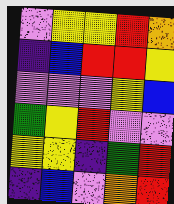[["violet", "yellow", "yellow", "red", "orange"], ["indigo", "blue", "red", "red", "yellow"], ["violet", "violet", "violet", "yellow", "blue"], ["green", "yellow", "red", "violet", "violet"], ["yellow", "yellow", "indigo", "green", "red"], ["indigo", "blue", "violet", "orange", "red"]]